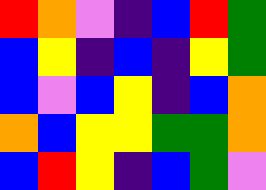[["red", "orange", "violet", "indigo", "blue", "red", "green"], ["blue", "yellow", "indigo", "blue", "indigo", "yellow", "green"], ["blue", "violet", "blue", "yellow", "indigo", "blue", "orange"], ["orange", "blue", "yellow", "yellow", "green", "green", "orange"], ["blue", "red", "yellow", "indigo", "blue", "green", "violet"]]